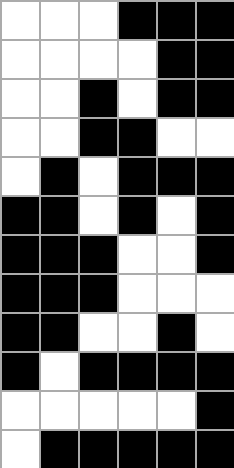[["white", "white", "white", "black", "black", "black"], ["white", "white", "white", "white", "black", "black"], ["white", "white", "black", "white", "black", "black"], ["white", "white", "black", "black", "white", "white"], ["white", "black", "white", "black", "black", "black"], ["black", "black", "white", "black", "white", "black"], ["black", "black", "black", "white", "white", "black"], ["black", "black", "black", "white", "white", "white"], ["black", "black", "white", "white", "black", "white"], ["black", "white", "black", "black", "black", "black"], ["white", "white", "white", "white", "white", "black"], ["white", "black", "black", "black", "black", "black"]]